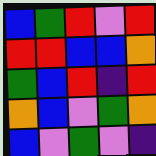[["blue", "green", "red", "violet", "red"], ["red", "red", "blue", "blue", "orange"], ["green", "blue", "red", "indigo", "red"], ["orange", "blue", "violet", "green", "orange"], ["blue", "violet", "green", "violet", "indigo"]]